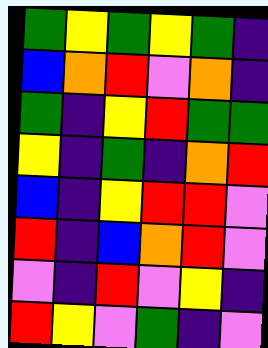[["green", "yellow", "green", "yellow", "green", "indigo"], ["blue", "orange", "red", "violet", "orange", "indigo"], ["green", "indigo", "yellow", "red", "green", "green"], ["yellow", "indigo", "green", "indigo", "orange", "red"], ["blue", "indigo", "yellow", "red", "red", "violet"], ["red", "indigo", "blue", "orange", "red", "violet"], ["violet", "indigo", "red", "violet", "yellow", "indigo"], ["red", "yellow", "violet", "green", "indigo", "violet"]]